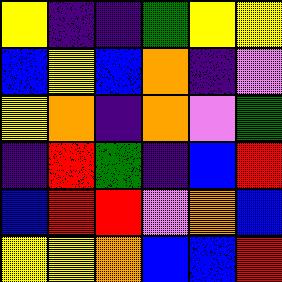[["yellow", "indigo", "indigo", "green", "yellow", "yellow"], ["blue", "yellow", "blue", "orange", "indigo", "violet"], ["yellow", "orange", "indigo", "orange", "violet", "green"], ["indigo", "red", "green", "indigo", "blue", "red"], ["blue", "red", "red", "violet", "orange", "blue"], ["yellow", "yellow", "orange", "blue", "blue", "red"]]